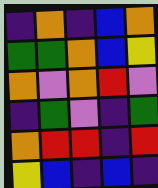[["indigo", "orange", "indigo", "blue", "orange"], ["green", "green", "orange", "blue", "yellow"], ["orange", "violet", "orange", "red", "violet"], ["indigo", "green", "violet", "indigo", "green"], ["orange", "red", "red", "indigo", "red"], ["yellow", "blue", "indigo", "blue", "indigo"]]